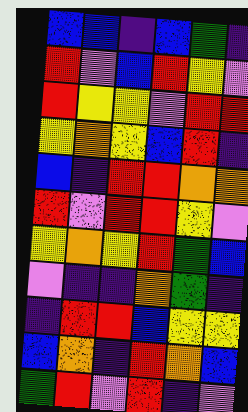[["blue", "blue", "indigo", "blue", "green", "indigo"], ["red", "violet", "blue", "red", "yellow", "violet"], ["red", "yellow", "yellow", "violet", "red", "red"], ["yellow", "orange", "yellow", "blue", "red", "indigo"], ["blue", "indigo", "red", "red", "orange", "orange"], ["red", "violet", "red", "red", "yellow", "violet"], ["yellow", "orange", "yellow", "red", "green", "blue"], ["violet", "indigo", "indigo", "orange", "green", "indigo"], ["indigo", "red", "red", "blue", "yellow", "yellow"], ["blue", "orange", "indigo", "red", "orange", "blue"], ["green", "red", "violet", "red", "indigo", "violet"]]